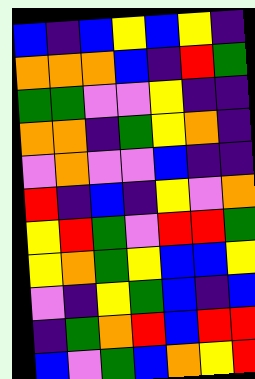[["blue", "indigo", "blue", "yellow", "blue", "yellow", "indigo"], ["orange", "orange", "orange", "blue", "indigo", "red", "green"], ["green", "green", "violet", "violet", "yellow", "indigo", "indigo"], ["orange", "orange", "indigo", "green", "yellow", "orange", "indigo"], ["violet", "orange", "violet", "violet", "blue", "indigo", "indigo"], ["red", "indigo", "blue", "indigo", "yellow", "violet", "orange"], ["yellow", "red", "green", "violet", "red", "red", "green"], ["yellow", "orange", "green", "yellow", "blue", "blue", "yellow"], ["violet", "indigo", "yellow", "green", "blue", "indigo", "blue"], ["indigo", "green", "orange", "red", "blue", "red", "red"], ["blue", "violet", "green", "blue", "orange", "yellow", "red"]]